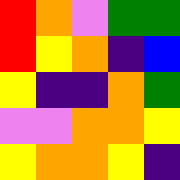[["red", "orange", "violet", "green", "green"], ["red", "yellow", "orange", "indigo", "blue"], ["yellow", "indigo", "indigo", "orange", "green"], ["violet", "violet", "orange", "orange", "yellow"], ["yellow", "orange", "orange", "yellow", "indigo"]]